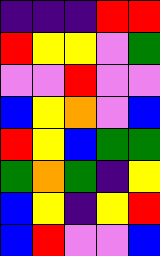[["indigo", "indigo", "indigo", "red", "red"], ["red", "yellow", "yellow", "violet", "green"], ["violet", "violet", "red", "violet", "violet"], ["blue", "yellow", "orange", "violet", "blue"], ["red", "yellow", "blue", "green", "green"], ["green", "orange", "green", "indigo", "yellow"], ["blue", "yellow", "indigo", "yellow", "red"], ["blue", "red", "violet", "violet", "blue"]]